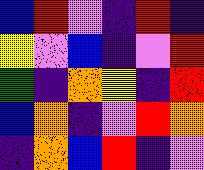[["blue", "red", "violet", "indigo", "red", "indigo"], ["yellow", "violet", "blue", "indigo", "violet", "red"], ["green", "indigo", "orange", "yellow", "indigo", "red"], ["blue", "orange", "indigo", "violet", "red", "orange"], ["indigo", "orange", "blue", "red", "indigo", "violet"]]